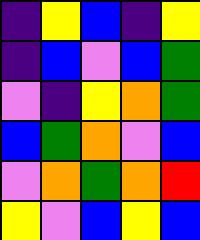[["indigo", "yellow", "blue", "indigo", "yellow"], ["indigo", "blue", "violet", "blue", "green"], ["violet", "indigo", "yellow", "orange", "green"], ["blue", "green", "orange", "violet", "blue"], ["violet", "orange", "green", "orange", "red"], ["yellow", "violet", "blue", "yellow", "blue"]]